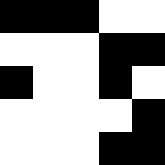[["black", "black", "black", "white", "white"], ["white", "white", "white", "black", "black"], ["black", "white", "white", "black", "white"], ["white", "white", "white", "white", "black"], ["white", "white", "white", "black", "black"]]